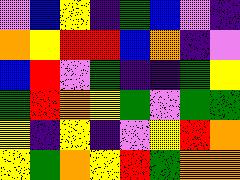[["violet", "blue", "yellow", "indigo", "green", "blue", "violet", "indigo"], ["orange", "yellow", "red", "red", "blue", "orange", "indigo", "violet"], ["blue", "red", "violet", "green", "indigo", "indigo", "green", "yellow"], ["green", "red", "orange", "yellow", "green", "violet", "green", "green"], ["yellow", "indigo", "yellow", "indigo", "violet", "yellow", "red", "orange"], ["yellow", "green", "orange", "yellow", "red", "green", "orange", "orange"]]